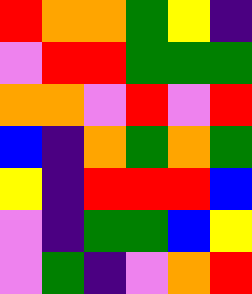[["red", "orange", "orange", "green", "yellow", "indigo"], ["violet", "red", "red", "green", "green", "green"], ["orange", "orange", "violet", "red", "violet", "red"], ["blue", "indigo", "orange", "green", "orange", "green"], ["yellow", "indigo", "red", "red", "red", "blue"], ["violet", "indigo", "green", "green", "blue", "yellow"], ["violet", "green", "indigo", "violet", "orange", "red"]]